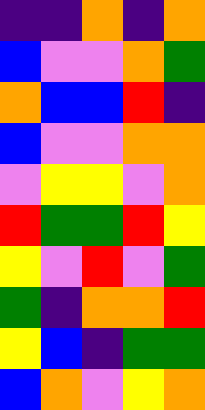[["indigo", "indigo", "orange", "indigo", "orange"], ["blue", "violet", "violet", "orange", "green"], ["orange", "blue", "blue", "red", "indigo"], ["blue", "violet", "violet", "orange", "orange"], ["violet", "yellow", "yellow", "violet", "orange"], ["red", "green", "green", "red", "yellow"], ["yellow", "violet", "red", "violet", "green"], ["green", "indigo", "orange", "orange", "red"], ["yellow", "blue", "indigo", "green", "green"], ["blue", "orange", "violet", "yellow", "orange"]]